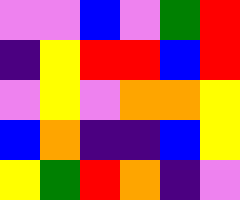[["violet", "violet", "blue", "violet", "green", "red"], ["indigo", "yellow", "red", "red", "blue", "red"], ["violet", "yellow", "violet", "orange", "orange", "yellow"], ["blue", "orange", "indigo", "indigo", "blue", "yellow"], ["yellow", "green", "red", "orange", "indigo", "violet"]]